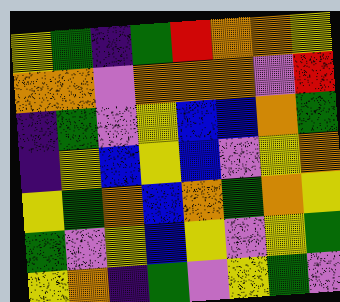[["yellow", "green", "indigo", "green", "red", "orange", "orange", "yellow"], ["orange", "orange", "violet", "orange", "orange", "orange", "violet", "red"], ["indigo", "green", "violet", "yellow", "blue", "blue", "orange", "green"], ["indigo", "yellow", "blue", "yellow", "blue", "violet", "yellow", "orange"], ["yellow", "green", "orange", "blue", "orange", "green", "orange", "yellow"], ["green", "violet", "yellow", "blue", "yellow", "violet", "yellow", "green"], ["yellow", "orange", "indigo", "green", "violet", "yellow", "green", "violet"]]